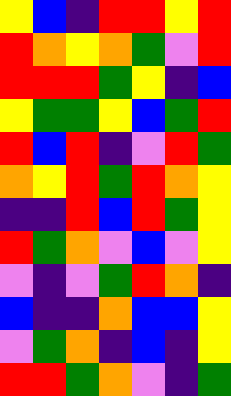[["yellow", "blue", "indigo", "red", "red", "yellow", "red"], ["red", "orange", "yellow", "orange", "green", "violet", "red"], ["red", "red", "red", "green", "yellow", "indigo", "blue"], ["yellow", "green", "green", "yellow", "blue", "green", "red"], ["red", "blue", "red", "indigo", "violet", "red", "green"], ["orange", "yellow", "red", "green", "red", "orange", "yellow"], ["indigo", "indigo", "red", "blue", "red", "green", "yellow"], ["red", "green", "orange", "violet", "blue", "violet", "yellow"], ["violet", "indigo", "violet", "green", "red", "orange", "indigo"], ["blue", "indigo", "indigo", "orange", "blue", "blue", "yellow"], ["violet", "green", "orange", "indigo", "blue", "indigo", "yellow"], ["red", "red", "green", "orange", "violet", "indigo", "green"]]